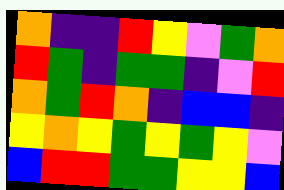[["orange", "indigo", "indigo", "red", "yellow", "violet", "green", "orange"], ["red", "green", "indigo", "green", "green", "indigo", "violet", "red"], ["orange", "green", "red", "orange", "indigo", "blue", "blue", "indigo"], ["yellow", "orange", "yellow", "green", "yellow", "green", "yellow", "violet"], ["blue", "red", "red", "green", "green", "yellow", "yellow", "blue"]]